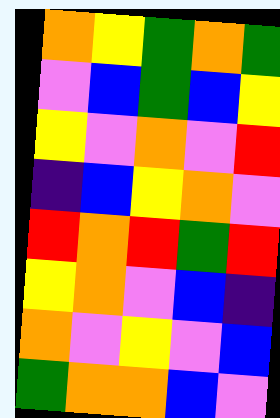[["orange", "yellow", "green", "orange", "green"], ["violet", "blue", "green", "blue", "yellow"], ["yellow", "violet", "orange", "violet", "red"], ["indigo", "blue", "yellow", "orange", "violet"], ["red", "orange", "red", "green", "red"], ["yellow", "orange", "violet", "blue", "indigo"], ["orange", "violet", "yellow", "violet", "blue"], ["green", "orange", "orange", "blue", "violet"]]